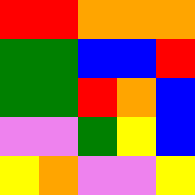[["red", "red", "orange", "orange", "orange"], ["green", "green", "blue", "blue", "red"], ["green", "green", "red", "orange", "blue"], ["violet", "violet", "green", "yellow", "blue"], ["yellow", "orange", "violet", "violet", "yellow"]]